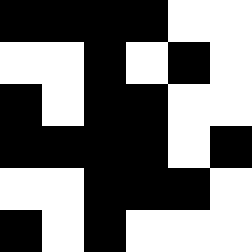[["black", "black", "black", "black", "white", "white"], ["white", "white", "black", "white", "black", "white"], ["black", "white", "black", "black", "white", "white"], ["black", "black", "black", "black", "white", "black"], ["white", "white", "black", "black", "black", "white"], ["black", "white", "black", "white", "white", "white"]]